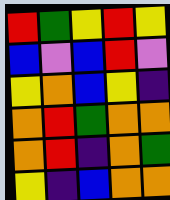[["red", "green", "yellow", "red", "yellow"], ["blue", "violet", "blue", "red", "violet"], ["yellow", "orange", "blue", "yellow", "indigo"], ["orange", "red", "green", "orange", "orange"], ["orange", "red", "indigo", "orange", "green"], ["yellow", "indigo", "blue", "orange", "orange"]]